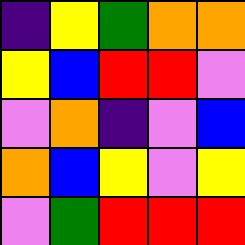[["indigo", "yellow", "green", "orange", "orange"], ["yellow", "blue", "red", "red", "violet"], ["violet", "orange", "indigo", "violet", "blue"], ["orange", "blue", "yellow", "violet", "yellow"], ["violet", "green", "red", "red", "red"]]